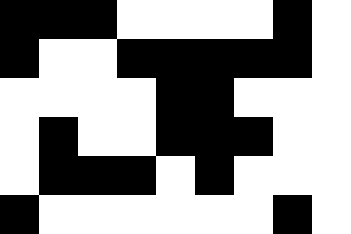[["black", "black", "black", "white", "white", "white", "white", "black", "white"], ["black", "white", "white", "black", "black", "black", "black", "black", "white"], ["white", "white", "white", "white", "black", "black", "white", "white", "white"], ["white", "black", "white", "white", "black", "black", "black", "white", "white"], ["white", "black", "black", "black", "white", "black", "white", "white", "white"], ["black", "white", "white", "white", "white", "white", "white", "black", "white"]]